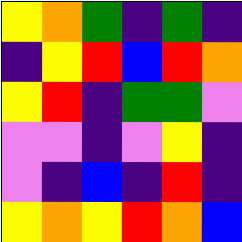[["yellow", "orange", "green", "indigo", "green", "indigo"], ["indigo", "yellow", "red", "blue", "red", "orange"], ["yellow", "red", "indigo", "green", "green", "violet"], ["violet", "violet", "indigo", "violet", "yellow", "indigo"], ["violet", "indigo", "blue", "indigo", "red", "indigo"], ["yellow", "orange", "yellow", "red", "orange", "blue"]]